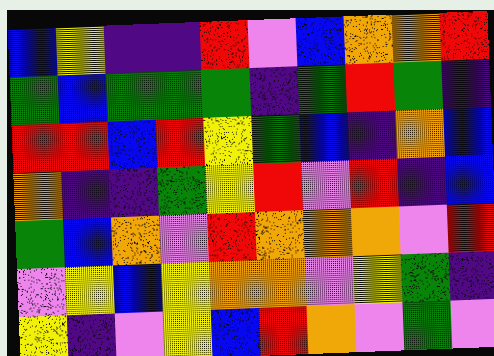[["blue", "yellow", "indigo", "indigo", "red", "violet", "blue", "orange", "orange", "red"], ["green", "blue", "green", "green", "green", "indigo", "green", "red", "green", "indigo"], ["red", "red", "blue", "red", "yellow", "green", "blue", "indigo", "orange", "blue"], ["orange", "indigo", "indigo", "green", "yellow", "red", "violet", "red", "indigo", "blue"], ["green", "blue", "orange", "violet", "red", "orange", "orange", "orange", "violet", "red"], ["violet", "yellow", "blue", "yellow", "orange", "orange", "violet", "yellow", "green", "indigo"], ["yellow", "indigo", "violet", "yellow", "blue", "red", "orange", "violet", "green", "violet"]]